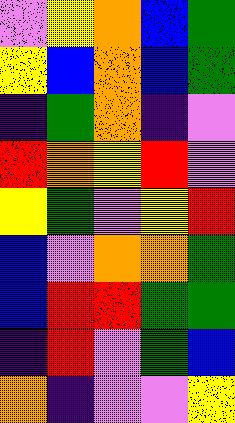[["violet", "yellow", "orange", "blue", "green"], ["yellow", "blue", "orange", "blue", "green"], ["indigo", "green", "orange", "indigo", "violet"], ["red", "orange", "yellow", "red", "violet"], ["yellow", "green", "violet", "yellow", "red"], ["blue", "violet", "orange", "orange", "green"], ["blue", "red", "red", "green", "green"], ["indigo", "red", "violet", "green", "blue"], ["orange", "indigo", "violet", "violet", "yellow"]]